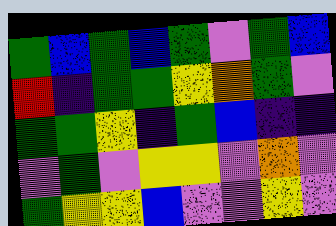[["green", "blue", "green", "blue", "green", "violet", "green", "blue"], ["red", "indigo", "green", "green", "yellow", "orange", "green", "violet"], ["green", "green", "yellow", "indigo", "green", "blue", "indigo", "indigo"], ["violet", "green", "violet", "yellow", "yellow", "violet", "orange", "violet"], ["green", "yellow", "yellow", "blue", "violet", "violet", "yellow", "violet"]]